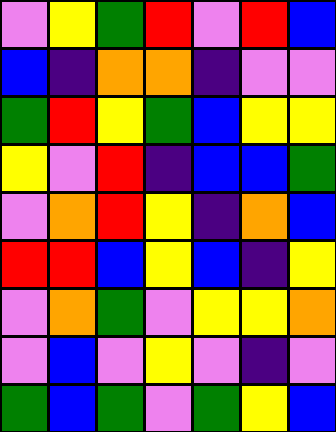[["violet", "yellow", "green", "red", "violet", "red", "blue"], ["blue", "indigo", "orange", "orange", "indigo", "violet", "violet"], ["green", "red", "yellow", "green", "blue", "yellow", "yellow"], ["yellow", "violet", "red", "indigo", "blue", "blue", "green"], ["violet", "orange", "red", "yellow", "indigo", "orange", "blue"], ["red", "red", "blue", "yellow", "blue", "indigo", "yellow"], ["violet", "orange", "green", "violet", "yellow", "yellow", "orange"], ["violet", "blue", "violet", "yellow", "violet", "indigo", "violet"], ["green", "blue", "green", "violet", "green", "yellow", "blue"]]